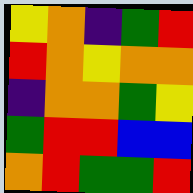[["yellow", "orange", "indigo", "green", "red"], ["red", "orange", "yellow", "orange", "orange"], ["indigo", "orange", "orange", "green", "yellow"], ["green", "red", "red", "blue", "blue"], ["orange", "red", "green", "green", "red"]]